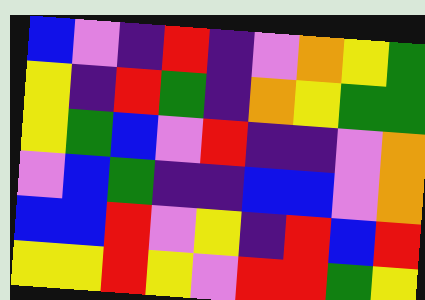[["blue", "violet", "indigo", "red", "indigo", "violet", "orange", "yellow", "green"], ["yellow", "indigo", "red", "green", "indigo", "orange", "yellow", "green", "green"], ["yellow", "green", "blue", "violet", "red", "indigo", "indigo", "violet", "orange"], ["violet", "blue", "green", "indigo", "indigo", "blue", "blue", "violet", "orange"], ["blue", "blue", "red", "violet", "yellow", "indigo", "red", "blue", "red"], ["yellow", "yellow", "red", "yellow", "violet", "red", "red", "green", "yellow"]]